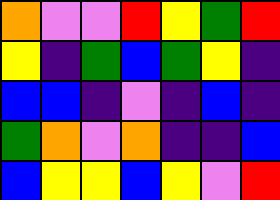[["orange", "violet", "violet", "red", "yellow", "green", "red"], ["yellow", "indigo", "green", "blue", "green", "yellow", "indigo"], ["blue", "blue", "indigo", "violet", "indigo", "blue", "indigo"], ["green", "orange", "violet", "orange", "indigo", "indigo", "blue"], ["blue", "yellow", "yellow", "blue", "yellow", "violet", "red"]]